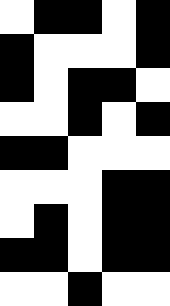[["white", "black", "black", "white", "black"], ["black", "white", "white", "white", "black"], ["black", "white", "black", "black", "white"], ["white", "white", "black", "white", "black"], ["black", "black", "white", "white", "white"], ["white", "white", "white", "black", "black"], ["white", "black", "white", "black", "black"], ["black", "black", "white", "black", "black"], ["white", "white", "black", "white", "white"]]